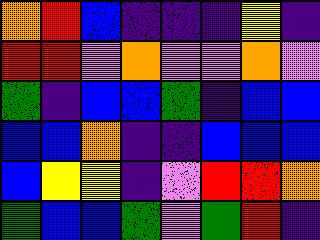[["orange", "red", "blue", "indigo", "indigo", "indigo", "yellow", "indigo"], ["red", "red", "violet", "orange", "violet", "violet", "orange", "violet"], ["green", "indigo", "blue", "blue", "green", "indigo", "blue", "blue"], ["blue", "blue", "orange", "indigo", "indigo", "blue", "blue", "blue"], ["blue", "yellow", "yellow", "indigo", "violet", "red", "red", "orange"], ["green", "blue", "blue", "green", "violet", "green", "red", "indigo"]]